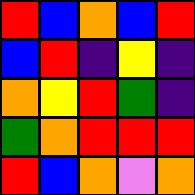[["red", "blue", "orange", "blue", "red"], ["blue", "red", "indigo", "yellow", "indigo"], ["orange", "yellow", "red", "green", "indigo"], ["green", "orange", "red", "red", "red"], ["red", "blue", "orange", "violet", "orange"]]